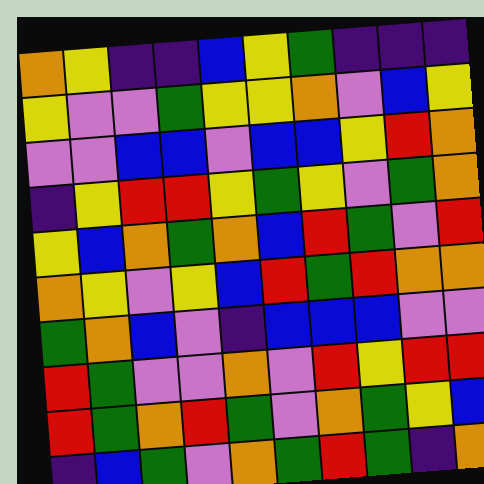[["orange", "yellow", "indigo", "indigo", "blue", "yellow", "green", "indigo", "indigo", "indigo"], ["yellow", "violet", "violet", "green", "yellow", "yellow", "orange", "violet", "blue", "yellow"], ["violet", "violet", "blue", "blue", "violet", "blue", "blue", "yellow", "red", "orange"], ["indigo", "yellow", "red", "red", "yellow", "green", "yellow", "violet", "green", "orange"], ["yellow", "blue", "orange", "green", "orange", "blue", "red", "green", "violet", "red"], ["orange", "yellow", "violet", "yellow", "blue", "red", "green", "red", "orange", "orange"], ["green", "orange", "blue", "violet", "indigo", "blue", "blue", "blue", "violet", "violet"], ["red", "green", "violet", "violet", "orange", "violet", "red", "yellow", "red", "red"], ["red", "green", "orange", "red", "green", "violet", "orange", "green", "yellow", "blue"], ["indigo", "blue", "green", "violet", "orange", "green", "red", "green", "indigo", "orange"]]